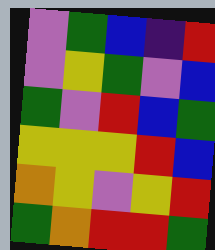[["violet", "green", "blue", "indigo", "red"], ["violet", "yellow", "green", "violet", "blue"], ["green", "violet", "red", "blue", "green"], ["yellow", "yellow", "yellow", "red", "blue"], ["orange", "yellow", "violet", "yellow", "red"], ["green", "orange", "red", "red", "green"]]